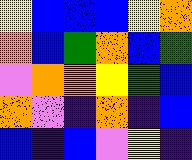[["yellow", "blue", "blue", "blue", "yellow", "orange"], ["orange", "blue", "green", "orange", "blue", "green"], ["violet", "orange", "orange", "yellow", "green", "blue"], ["orange", "violet", "indigo", "orange", "indigo", "blue"], ["blue", "indigo", "blue", "violet", "yellow", "indigo"]]